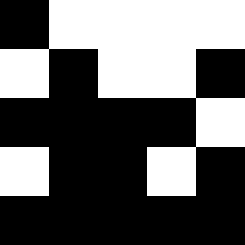[["black", "white", "white", "white", "white"], ["white", "black", "white", "white", "black"], ["black", "black", "black", "black", "white"], ["white", "black", "black", "white", "black"], ["black", "black", "black", "black", "black"]]